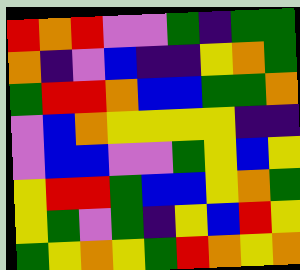[["red", "orange", "red", "violet", "violet", "green", "indigo", "green", "green"], ["orange", "indigo", "violet", "blue", "indigo", "indigo", "yellow", "orange", "green"], ["green", "red", "red", "orange", "blue", "blue", "green", "green", "orange"], ["violet", "blue", "orange", "yellow", "yellow", "yellow", "yellow", "indigo", "indigo"], ["violet", "blue", "blue", "violet", "violet", "green", "yellow", "blue", "yellow"], ["yellow", "red", "red", "green", "blue", "blue", "yellow", "orange", "green"], ["yellow", "green", "violet", "green", "indigo", "yellow", "blue", "red", "yellow"], ["green", "yellow", "orange", "yellow", "green", "red", "orange", "yellow", "orange"]]